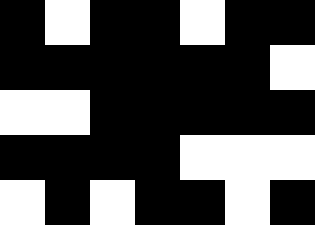[["black", "white", "black", "black", "white", "black", "black"], ["black", "black", "black", "black", "black", "black", "white"], ["white", "white", "black", "black", "black", "black", "black"], ["black", "black", "black", "black", "white", "white", "white"], ["white", "black", "white", "black", "black", "white", "black"]]